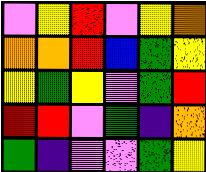[["violet", "yellow", "red", "violet", "yellow", "orange"], ["orange", "orange", "red", "blue", "green", "yellow"], ["yellow", "green", "yellow", "violet", "green", "red"], ["red", "red", "violet", "green", "indigo", "orange"], ["green", "indigo", "violet", "violet", "green", "yellow"]]